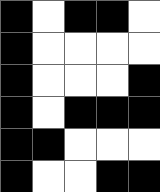[["black", "white", "black", "black", "white"], ["black", "white", "white", "white", "white"], ["black", "white", "white", "white", "black"], ["black", "white", "black", "black", "black"], ["black", "black", "white", "white", "white"], ["black", "white", "white", "black", "black"]]